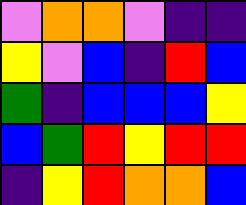[["violet", "orange", "orange", "violet", "indigo", "indigo"], ["yellow", "violet", "blue", "indigo", "red", "blue"], ["green", "indigo", "blue", "blue", "blue", "yellow"], ["blue", "green", "red", "yellow", "red", "red"], ["indigo", "yellow", "red", "orange", "orange", "blue"]]